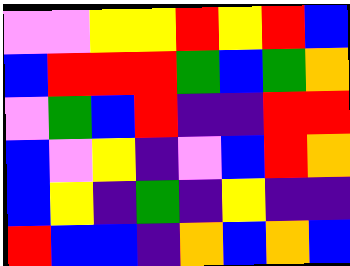[["violet", "violet", "yellow", "yellow", "red", "yellow", "red", "blue"], ["blue", "red", "red", "red", "green", "blue", "green", "orange"], ["violet", "green", "blue", "red", "indigo", "indigo", "red", "red"], ["blue", "violet", "yellow", "indigo", "violet", "blue", "red", "orange"], ["blue", "yellow", "indigo", "green", "indigo", "yellow", "indigo", "indigo"], ["red", "blue", "blue", "indigo", "orange", "blue", "orange", "blue"]]